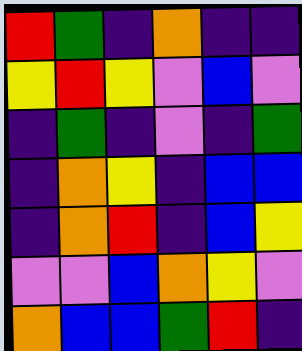[["red", "green", "indigo", "orange", "indigo", "indigo"], ["yellow", "red", "yellow", "violet", "blue", "violet"], ["indigo", "green", "indigo", "violet", "indigo", "green"], ["indigo", "orange", "yellow", "indigo", "blue", "blue"], ["indigo", "orange", "red", "indigo", "blue", "yellow"], ["violet", "violet", "blue", "orange", "yellow", "violet"], ["orange", "blue", "blue", "green", "red", "indigo"]]